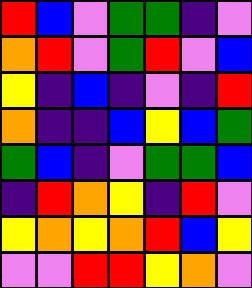[["red", "blue", "violet", "green", "green", "indigo", "violet"], ["orange", "red", "violet", "green", "red", "violet", "blue"], ["yellow", "indigo", "blue", "indigo", "violet", "indigo", "red"], ["orange", "indigo", "indigo", "blue", "yellow", "blue", "green"], ["green", "blue", "indigo", "violet", "green", "green", "blue"], ["indigo", "red", "orange", "yellow", "indigo", "red", "violet"], ["yellow", "orange", "yellow", "orange", "red", "blue", "yellow"], ["violet", "violet", "red", "red", "yellow", "orange", "violet"]]